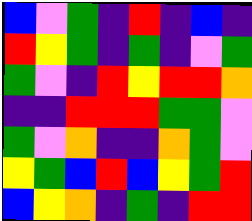[["blue", "violet", "green", "indigo", "red", "indigo", "blue", "indigo"], ["red", "yellow", "green", "indigo", "green", "indigo", "violet", "green"], ["green", "violet", "indigo", "red", "yellow", "red", "red", "orange"], ["indigo", "indigo", "red", "red", "red", "green", "green", "violet"], ["green", "violet", "orange", "indigo", "indigo", "orange", "green", "violet"], ["yellow", "green", "blue", "red", "blue", "yellow", "green", "red"], ["blue", "yellow", "orange", "indigo", "green", "indigo", "red", "red"]]